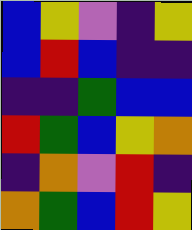[["blue", "yellow", "violet", "indigo", "yellow"], ["blue", "red", "blue", "indigo", "indigo"], ["indigo", "indigo", "green", "blue", "blue"], ["red", "green", "blue", "yellow", "orange"], ["indigo", "orange", "violet", "red", "indigo"], ["orange", "green", "blue", "red", "yellow"]]